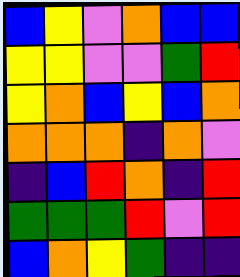[["blue", "yellow", "violet", "orange", "blue", "blue"], ["yellow", "yellow", "violet", "violet", "green", "red"], ["yellow", "orange", "blue", "yellow", "blue", "orange"], ["orange", "orange", "orange", "indigo", "orange", "violet"], ["indigo", "blue", "red", "orange", "indigo", "red"], ["green", "green", "green", "red", "violet", "red"], ["blue", "orange", "yellow", "green", "indigo", "indigo"]]